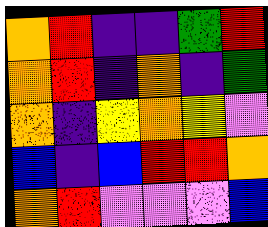[["orange", "red", "indigo", "indigo", "green", "red"], ["orange", "red", "indigo", "orange", "indigo", "green"], ["orange", "indigo", "yellow", "orange", "yellow", "violet"], ["blue", "indigo", "blue", "red", "red", "orange"], ["orange", "red", "violet", "violet", "violet", "blue"]]